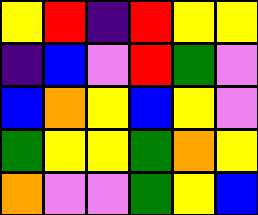[["yellow", "red", "indigo", "red", "yellow", "yellow"], ["indigo", "blue", "violet", "red", "green", "violet"], ["blue", "orange", "yellow", "blue", "yellow", "violet"], ["green", "yellow", "yellow", "green", "orange", "yellow"], ["orange", "violet", "violet", "green", "yellow", "blue"]]